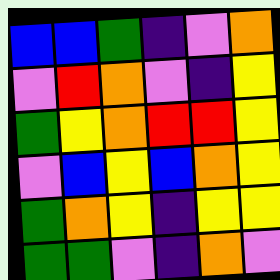[["blue", "blue", "green", "indigo", "violet", "orange"], ["violet", "red", "orange", "violet", "indigo", "yellow"], ["green", "yellow", "orange", "red", "red", "yellow"], ["violet", "blue", "yellow", "blue", "orange", "yellow"], ["green", "orange", "yellow", "indigo", "yellow", "yellow"], ["green", "green", "violet", "indigo", "orange", "violet"]]